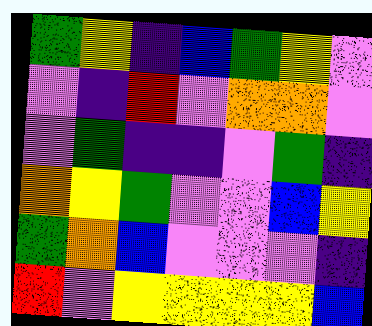[["green", "yellow", "indigo", "blue", "green", "yellow", "violet"], ["violet", "indigo", "red", "violet", "orange", "orange", "violet"], ["violet", "green", "indigo", "indigo", "violet", "green", "indigo"], ["orange", "yellow", "green", "violet", "violet", "blue", "yellow"], ["green", "orange", "blue", "violet", "violet", "violet", "indigo"], ["red", "violet", "yellow", "yellow", "yellow", "yellow", "blue"]]